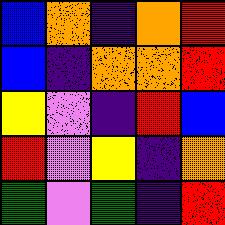[["blue", "orange", "indigo", "orange", "red"], ["blue", "indigo", "orange", "orange", "red"], ["yellow", "violet", "indigo", "red", "blue"], ["red", "violet", "yellow", "indigo", "orange"], ["green", "violet", "green", "indigo", "red"]]